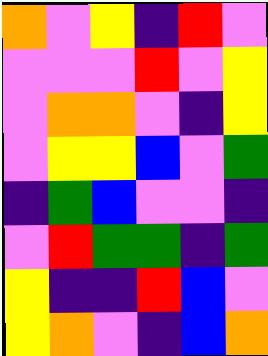[["orange", "violet", "yellow", "indigo", "red", "violet"], ["violet", "violet", "violet", "red", "violet", "yellow"], ["violet", "orange", "orange", "violet", "indigo", "yellow"], ["violet", "yellow", "yellow", "blue", "violet", "green"], ["indigo", "green", "blue", "violet", "violet", "indigo"], ["violet", "red", "green", "green", "indigo", "green"], ["yellow", "indigo", "indigo", "red", "blue", "violet"], ["yellow", "orange", "violet", "indigo", "blue", "orange"]]